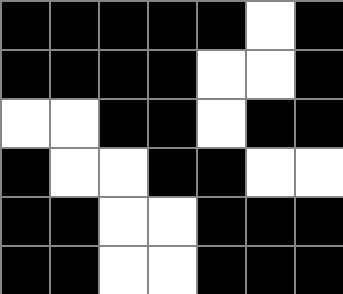[["black", "black", "black", "black", "black", "white", "black"], ["black", "black", "black", "black", "white", "white", "black"], ["white", "white", "black", "black", "white", "black", "black"], ["black", "white", "white", "black", "black", "white", "white"], ["black", "black", "white", "white", "black", "black", "black"], ["black", "black", "white", "white", "black", "black", "black"]]